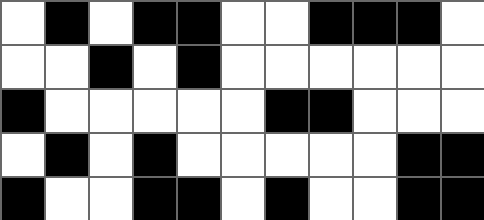[["white", "black", "white", "black", "black", "white", "white", "black", "black", "black", "white"], ["white", "white", "black", "white", "black", "white", "white", "white", "white", "white", "white"], ["black", "white", "white", "white", "white", "white", "black", "black", "white", "white", "white"], ["white", "black", "white", "black", "white", "white", "white", "white", "white", "black", "black"], ["black", "white", "white", "black", "black", "white", "black", "white", "white", "black", "black"]]